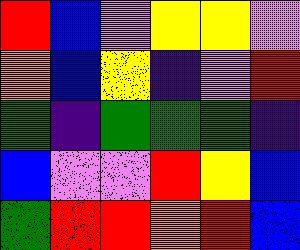[["red", "blue", "violet", "yellow", "yellow", "violet"], ["orange", "blue", "yellow", "indigo", "violet", "red"], ["green", "indigo", "green", "green", "green", "indigo"], ["blue", "violet", "violet", "red", "yellow", "blue"], ["green", "red", "red", "orange", "red", "blue"]]